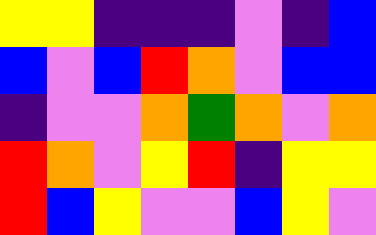[["yellow", "yellow", "indigo", "indigo", "indigo", "violet", "indigo", "blue"], ["blue", "violet", "blue", "red", "orange", "violet", "blue", "blue"], ["indigo", "violet", "violet", "orange", "green", "orange", "violet", "orange"], ["red", "orange", "violet", "yellow", "red", "indigo", "yellow", "yellow"], ["red", "blue", "yellow", "violet", "violet", "blue", "yellow", "violet"]]